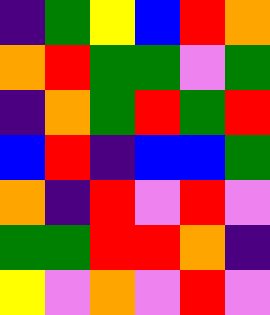[["indigo", "green", "yellow", "blue", "red", "orange"], ["orange", "red", "green", "green", "violet", "green"], ["indigo", "orange", "green", "red", "green", "red"], ["blue", "red", "indigo", "blue", "blue", "green"], ["orange", "indigo", "red", "violet", "red", "violet"], ["green", "green", "red", "red", "orange", "indigo"], ["yellow", "violet", "orange", "violet", "red", "violet"]]